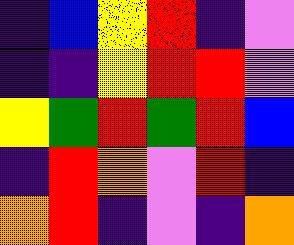[["indigo", "blue", "yellow", "red", "indigo", "violet"], ["indigo", "indigo", "yellow", "red", "red", "violet"], ["yellow", "green", "red", "green", "red", "blue"], ["indigo", "red", "orange", "violet", "red", "indigo"], ["orange", "red", "indigo", "violet", "indigo", "orange"]]